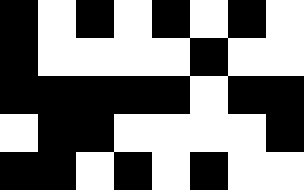[["black", "white", "black", "white", "black", "white", "black", "white"], ["black", "white", "white", "white", "white", "black", "white", "white"], ["black", "black", "black", "black", "black", "white", "black", "black"], ["white", "black", "black", "white", "white", "white", "white", "black"], ["black", "black", "white", "black", "white", "black", "white", "white"]]